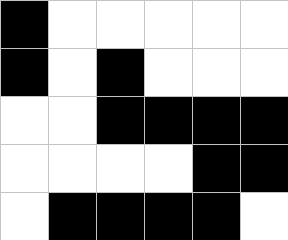[["black", "white", "white", "white", "white", "white"], ["black", "white", "black", "white", "white", "white"], ["white", "white", "black", "black", "black", "black"], ["white", "white", "white", "white", "black", "black"], ["white", "black", "black", "black", "black", "white"]]